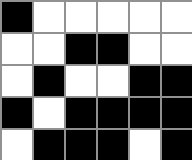[["black", "white", "white", "white", "white", "white"], ["white", "white", "black", "black", "white", "white"], ["white", "black", "white", "white", "black", "black"], ["black", "white", "black", "black", "black", "black"], ["white", "black", "black", "black", "white", "black"]]